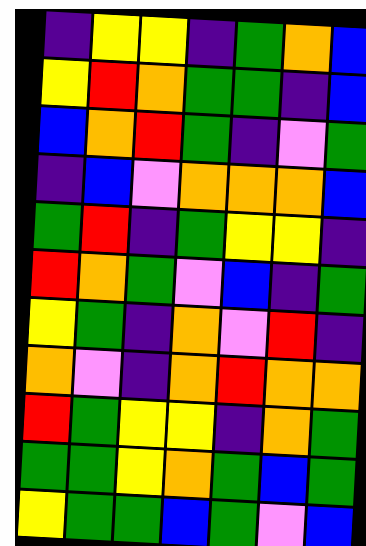[["indigo", "yellow", "yellow", "indigo", "green", "orange", "blue"], ["yellow", "red", "orange", "green", "green", "indigo", "blue"], ["blue", "orange", "red", "green", "indigo", "violet", "green"], ["indigo", "blue", "violet", "orange", "orange", "orange", "blue"], ["green", "red", "indigo", "green", "yellow", "yellow", "indigo"], ["red", "orange", "green", "violet", "blue", "indigo", "green"], ["yellow", "green", "indigo", "orange", "violet", "red", "indigo"], ["orange", "violet", "indigo", "orange", "red", "orange", "orange"], ["red", "green", "yellow", "yellow", "indigo", "orange", "green"], ["green", "green", "yellow", "orange", "green", "blue", "green"], ["yellow", "green", "green", "blue", "green", "violet", "blue"]]